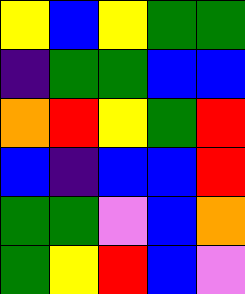[["yellow", "blue", "yellow", "green", "green"], ["indigo", "green", "green", "blue", "blue"], ["orange", "red", "yellow", "green", "red"], ["blue", "indigo", "blue", "blue", "red"], ["green", "green", "violet", "blue", "orange"], ["green", "yellow", "red", "blue", "violet"]]